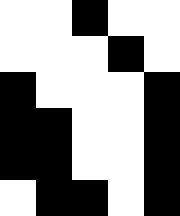[["white", "white", "black", "white", "white"], ["white", "white", "white", "black", "white"], ["black", "white", "white", "white", "black"], ["black", "black", "white", "white", "black"], ["black", "black", "white", "white", "black"], ["white", "black", "black", "white", "black"]]